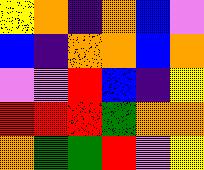[["yellow", "orange", "indigo", "orange", "blue", "violet"], ["blue", "indigo", "orange", "orange", "blue", "orange"], ["violet", "violet", "red", "blue", "indigo", "yellow"], ["red", "red", "red", "green", "orange", "orange"], ["orange", "green", "green", "red", "violet", "yellow"]]